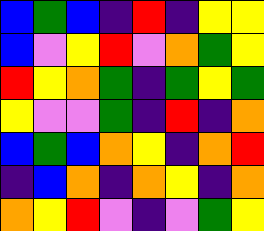[["blue", "green", "blue", "indigo", "red", "indigo", "yellow", "yellow"], ["blue", "violet", "yellow", "red", "violet", "orange", "green", "yellow"], ["red", "yellow", "orange", "green", "indigo", "green", "yellow", "green"], ["yellow", "violet", "violet", "green", "indigo", "red", "indigo", "orange"], ["blue", "green", "blue", "orange", "yellow", "indigo", "orange", "red"], ["indigo", "blue", "orange", "indigo", "orange", "yellow", "indigo", "orange"], ["orange", "yellow", "red", "violet", "indigo", "violet", "green", "yellow"]]